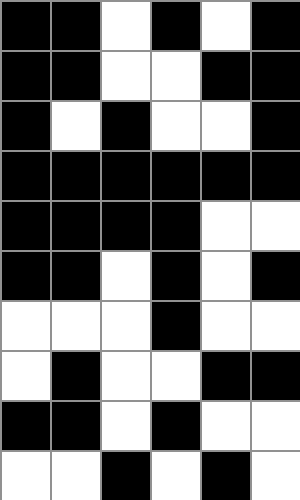[["black", "black", "white", "black", "white", "black"], ["black", "black", "white", "white", "black", "black"], ["black", "white", "black", "white", "white", "black"], ["black", "black", "black", "black", "black", "black"], ["black", "black", "black", "black", "white", "white"], ["black", "black", "white", "black", "white", "black"], ["white", "white", "white", "black", "white", "white"], ["white", "black", "white", "white", "black", "black"], ["black", "black", "white", "black", "white", "white"], ["white", "white", "black", "white", "black", "white"]]